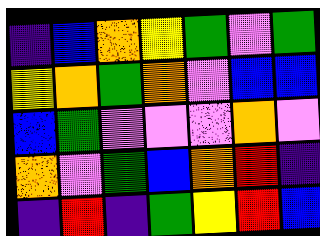[["indigo", "blue", "orange", "yellow", "green", "violet", "green"], ["yellow", "orange", "green", "orange", "violet", "blue", "blue"], ["blue", "green", "violet", "violet", "violet", "orange", "violet"], ["orange", "violet", "green", "blue", "orange", "red", "indigo"], ["indigo", "red", "indigo", "green", "yellow", "red", "blue"]]